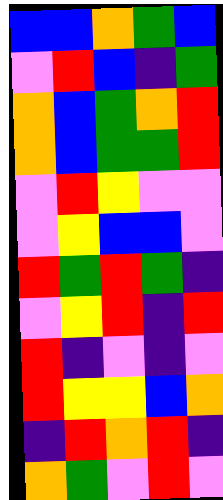[["blue", "blue", "orange", "green", "blue"], ["violet", "red", "blue", "indigo", "green"], ["orange", "blue", "green", "orange", "red"], ["orange", "blue", "green", "green", "red"], ["violet", "red", "yellow", "violet", "violet"], ["violet", "yellow", "blue", "blue", "violet"], ["red", "green", "red", "green", "indigo"], ["violet", "yellow", "red", "indigo", "red"], ["red", "indigo", "violet", "indigo", "violet"], ["red", "yellow", "yellow", "blue", "orange"], ["indigo", "red", "orange", "red", "indigo"], ["orange", "green", "violet", "red", "violet"]]